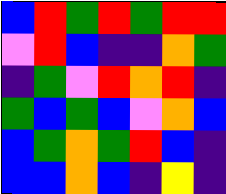[["blue", "red", "green", "red", "green", "red", "red"], ["violet", "red", "blue", "indigo", "indigo", "orange", "green"], ["indigo", "green", "violet", "red", "orange", "red", "indigo"], ["green", "blue", "green", "blue", "violet", "orange", "blue"], ["blue", "green", "orange", "green", "red", "blue", "indigo"], ["blue", "blue", "orange", "blue", "indigo", "yellow", "indigo"]]